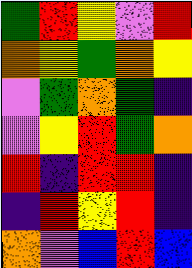[["green", "red", "yellow", "violet", "red"], ["orange", "yellow", "green", "orange", "yellow"], ["violet", "green", "orange", "green", "indigo"], ["violet", "yellow", "red", "green", "orange"], ["red", "indigo", "red", "red", "indigo"], ["indigo", "red", "yellow", "red", "indigo"], ["orange", "violet", "blue", "red", "blue"]]